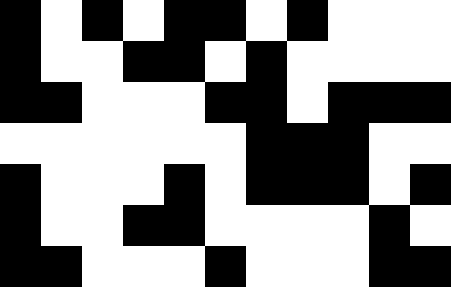[["black", "white", "black", "white", "black", "black", "white", "black", "white", "white", "white"], ["black", "white", "white", "black", "black", "white", "black", "white", "white", "white", "white"], ["black", "black", "white", "white", "white", "black", "black", "white", "black", "black", "black"], ["white", "white", "white", "white", "white", "white", "black", "black", "black", "white", "white"], ["black", "white", "white", "white", "black", "white", "black", "black", "black", "white", "black"], ["black", "white", "white", "black", "black", "white", "white", "white", "white", "black", "white"], ["black", "black", "white", "white", "white", "black", "white", "white", "white", "black", "black"]]